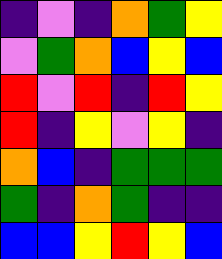[["indigo", "violet", "indigo", "orange", "green", "yellow"], ["violet", "green", "orange", "blue", "yellow", "blue"], ["red", "violet", "red", "indigo", "red", "yellow"], ["red", "indigo", "yellow", "violet", "yellow", "indigo"], ["orange", "blue", "indigo", "green", "green", "green"], ["green", "indigo", "orange", "green", "indigo", "indigo"], ["blue", "blue", "yellow", "red", "yellow", "blue"]]